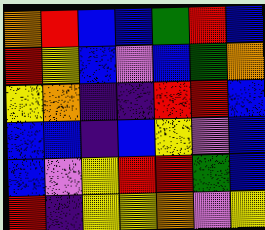[["orange", "red", "blue", "blue", "green", "red", "blue"], ["red", "yellow", "blue", "violet", "blue", "green", "orange"], ["yellow", "orange", "indigo", "indigo", "red", "red", "blue"], ["blue", "blue", "indigo", "blue", "yellow", "violet", "blue"], ["blue", "violet", "yellow", "red", "red", "green", "blue"], ["red", "indigo", "yellow", "yellow", "orange", "violet", "yellow"]]